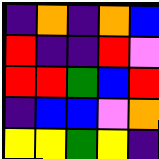[["indigo", "orange", "indigo", "orange", "blue"], ["red", "indigo", "indigo", "red", "violet"], ["red", "red", "green", "blue", "red"], ["indigo", "blue", "blue", "violet", "orange"], ["yellow", "yellow", "green", "yellow", "indigo"]]